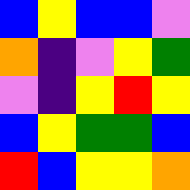[["blue", "yellow", "blue", "blue", "violet"], ["orange", "indigo", "violet", "yellow", "green"], ["violet", "indigo", "yellow", "red", "yellow"], ["blue", "yellow", "green", "green", "blue"], ["red", "blue", "yellow", "yellow", "orange"]]